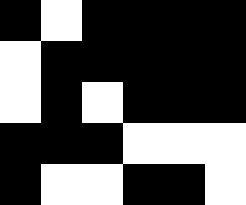[["black", "white", "black", "black", "black", "black"], ["white", "black", "black", "black", "black", "black"], ["white", "black", "white", "black", "black", "black"], ["black", "black", "black", "white", "white", "white"], ["black", "white", "white", "black", "black", "white"]]